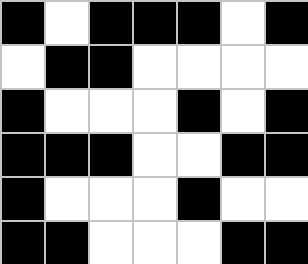[["black", "white", "black", "black", "black", "white", "black"], ["white", "black", "black", "white", "white", "white", "white"], ["black", "white", "white", "white", "black", "white", "black"], ["black", "black", "black", "white", "white", "black", "black"], ["black", "white", "white", "white", "black", "white", "white"], ["black", "black", "white", "white", "white", "black", "black"]]